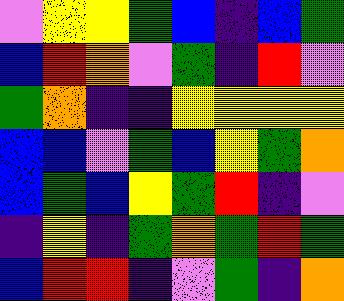[["violet", "yellow", "yellow", "green", "blue", "indigo", "blue", "green"], ["blue", "red", "orange", "violet", "green", "indigo", "red", "violet"], ["green", "orange", "indigo", "indigo", "yellow", "yellow", "yellow", "yellow"], ["blue", "blue", "violet", "green", "blue", "yellow", "green", "orange"], ["blue", "green", "blue", "yellow", "green", "red", "indigo", "violet"], ["indigo", "yellow", "indigo", "green", "orange", "green", "red", "green"], ["blue", "red", "red", "indigo", "violet", "green", "indigo", "orange"]]